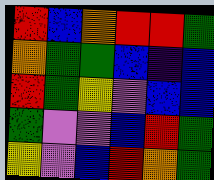[["red", "blue", "orange", "red", "red", "green"], ["orange", "green", "green", "blue", "indigo", "blue"], ["red", "green", "yellow", "violet", "blue", "blue"], ["green", "violet", "violet", "blue", "red", "green"], ["yellow", "violet", "blue", "red", "orange", "green"]]